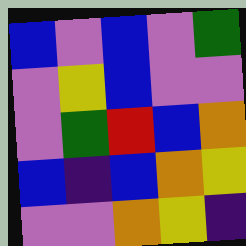[["blue", "violet", "blue", "violet", "green"], ["violet", "yellow", "blue", "violet", "violet"], ["violet", "green", "red", "blue", "orange"], ["blue", "indigo", "blue", "orange", "yellow"], ["violet", "violet", "orange", "yellow", "indigo"]]